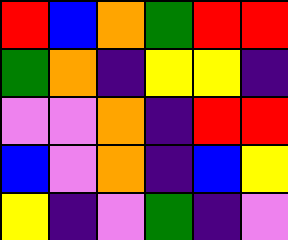[["red", "blue", "orange", "green", "red", "red"], ["green", "orange", "indigo", "yellow", "yellow", "indigo"], ["violet", "violet", "orange", "indigo", "red", "red"], ["blue", "violet", "orange", "indigo", "blue", "yellow"], ["yellow", "indigo", "violet", "green", "indigo", "violet"]]